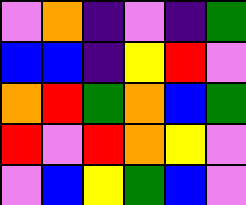[["violet", "orange", "indigo", "violet", "indigo", "green"], ["blue", "blue", "indigo", "yellow", "red", "violet"], ["orange", "red", "green", "orange", "blue", "green"], ["red", "violet", "red", "orange", "yellow", "violet"], ["violet", "blue", "yellow", "green", "blue", "violet"]]